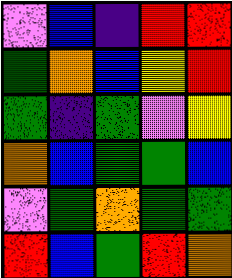[["violet", "blue", "indigo", "red", "red"], ["green", "orange", "blue", "yellow", "red"], ["green", "indigo", "green", "violet", "yellow"], ["orange", "blue", "green", "green", "blue"], ["violet", "green", "orange", "green", "green"], ["red", "blue", "green", "red", "orange"]]